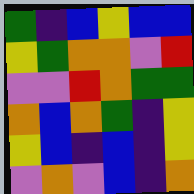[["green", "indigo", "blue", "yellow", "blue", "blue"], ["yellow", "green", "orange", "orange", "violet", "red"], ["violet", "violet", "red", "orange", "green", "green"], ["orange", "blue", "orange", "green", "indigo", "yellow"], ["yellow", "blue", "indigo", "blue", "indigo", "yellow"], ["violet", "orange", "violet", "blue", "indigo", "orange"]]